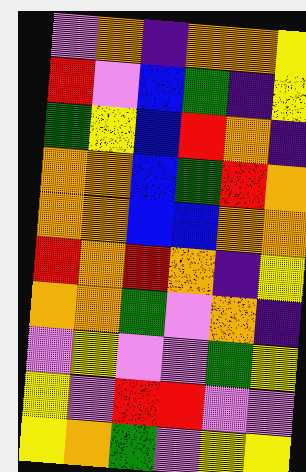[["violet", "orange", "indigo", "orange", "orange", "yellow"], ["red", "violet", "blue", "green", "indigo", "yellow"], ["green", "yellow", "blue", "red", "orange", "indigo"], ["orange", "orange", "blue", "green", "red", "orange"], ["orange", "orange", "blue", "blue", "orange", "orange"], ["red", "orange", "red", "orange", "indigo", "yellow"], ["orange", "orange", "green", "violet", "orange", "indigo"], ["violet", "yellow", "violet", "violet", "green", "yellow"], ["yellow", "violet", "red", "red", "violet", "violet"], ["yellow", "orange", "green", "violet", "yellow", "yellow"]]